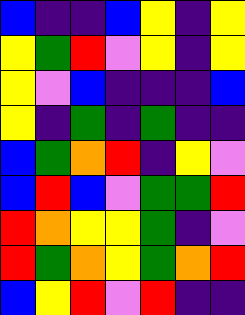[["blue", "indigo", "indigo", "blue", "yellow", "indigo", "yellow"], ["yellow", "green", "red", "violet", "yellow", "indigo", "yellow"], ["yellow", "violet", "blue", "indigo", "indigo", "indigo", "blue"], ["yellow", "indigo", "green", "indigo", "green", "indigo", "indigo"], ["blue", "green", "orange", "red", "indigo", "yellow", "violet"], ["blue", "red", "blue", "violet", "green", "green", "red"], ["red", "orange", "yellow", "yellow", "green", "indigo", "violet"], ["red", "green", "orange", "yellow", "green", "orange", "red"], ["blue", "yellow", "red", "violet", "red", "indigo", "indigo"]]